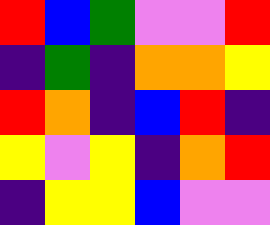[["red", "blue", "green", "violet", "violet", "red"], ["indigo", "green", "indigo", "orange", "orange", "yellow"], ["red", "orange", "indigo", "blue", "red", "indigo"], ["yellow", "violet", "yellow", "indigo", "orange", "red"], ["indigo", "yellow", "yellow", "blue", "violet", "violet"]]